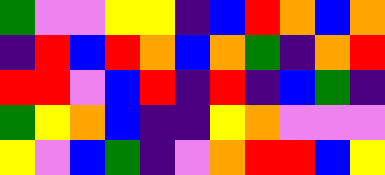[["green", "violet", "violet", "yellow", "yellow", "indigo", "blue", "red", "orange", "blue", "orange"], ["indigo", "red", "blue", "red", "orange", "blue", "orange", "green", "indigo", "orange", "red"], ["red", "red", "violet", "blue", "red", "indigo", "red", "indigo", "blue", "green", "indigo"], ["green", "yellow", "orange", "blue", "indigo", "indigo", "yellow", "orange", "violet", "violet", "violet"], ["yellow", "violet", "blue", "green", "indigo", "violet", "orange", "red", "red", "blue", "yellow"]]